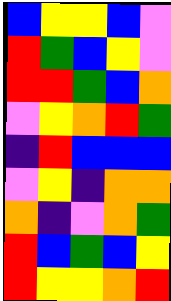[["blue", "yellow", "yellow", "blue", "violet"], ["red", "green", "blue", "yellow", "violet"], ["red", "red", "green", "blue", "orange"], ["violet", "yellow", "orange", "red", "green"], ["indigo", "red", "blue", "blue", "blue"], ["violet", "yellow", "indigo", "orange", "orange"], ["orange", "indigo", "violet", "orange", "green"], ["red", "blue", "green", "blue", "yellow"], ["red", "yellow", "yellow", "orange", "red"]]